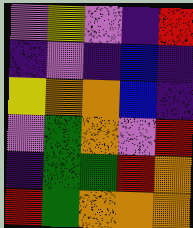[["violet", "yellow", "violet", "indigo", "red"], ["indigo", "violet", "indigo", "blue", "indigo"], ["yellow", "orange", "orange", "blue", "indigo"], ["violet", "green", "orange", "violet", "red"], ["indigo", "green", "green", "red", "orange"], ["red", "green", "orange", "orange", "orange"]]